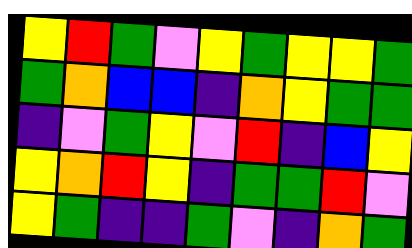[["yellow", "red", "green", "violet", "yellow", "green", "yellow", "yellow", "green"], ["green", "orange", "blue", "blue", "indigo", "orange", "yellow", "green", "green"], ["indigo", "violet", "green", "yellow", "violet", "red", "indigo", "blue", "yellow"], ["yellow", "orange", "red", "yellow", "indigo", "green", "green", "red", "violet"], ["yellow", "green", "indigo", "indigo", "green", "violet", "indigo", "orange", "green"]]